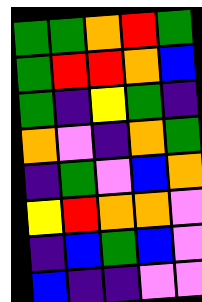[["green", "green", "orange", "red", "green"], ["green", "red", "red", "orange", "blue"], ["green", "indigo", "yellow", "green", "indigo"], ["orange", "violet", "indigo", "orange", "green"], ["indigo", "green", "violet", "blue", "orange"], ["yellow", "red", "orange", "orange", "violet"], ["indigo", "blue", "green", "blue", "violet"], ["blue", "indigo", "indigo", "violet", "violet"]]